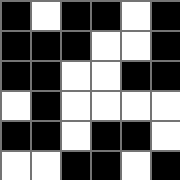[["black", "white", "black", "black", "white", "black"], ["black", "black", "black", "white", "white", "black"], ["black", "black", "white", "white", "black", "black"], ["white", "black", "white", "white", "white", "white"], ["black", "black", "white", "black", "black", "white"], ["white", "white", "black", "black", "white", "black"]]